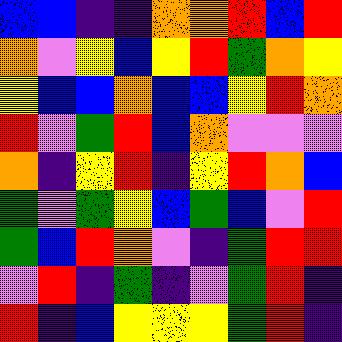[["blue", "blue", "indigo", "indigo", "orange", "orange", "red", "blue", "red"], ["orange", "violet", "yellow", "blue", "yellow", "red", "green", "orange", "yellow"], ["yellow", "blue", "blue", "orange", "blue", "blue", "yellow", "red", "orange"], ["red", "violet", "green", "red", "blue", "orange", "violet", "violet", "violet"], ["orange", "indigo", "yellow", "red", "indigo", "yellow", "red", "orange", "blue"], ["green", "violet", "green", "yellow", "blue", "green", "blue", "violet", "red"], ["green", "blue", "red", "orange", "violet", "indigo", "green", "red", "red"], ["violet", "red", "indigo", "green", "indigo", "violet", "green", "red", "indigo"], ["red", "indigo", "blue", "yellow", "yellow", "yellow", "green", "red", "indigo"]]